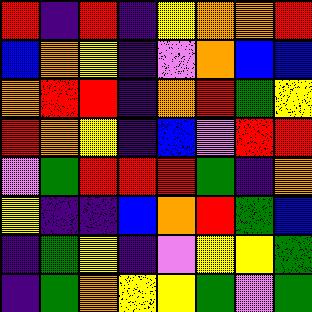[["red", "indigo", "red", "indigo", "yellow", "orange", "orange", "red"], ["blue", "orange", "yellow", "indigo", "violet", "orange", "blue", "blue"], ["orange", "red", "red", "indigo", "orange", "red", "green", "yellow"], ["red", "orange", "yellow", "indigo", "blue", "violet", "red", "red"], ["violet", "green", "red", "red", "red", "green", "indigo", "orange"], ["yellow", "indigo", "indigo", "blue", "orange", "red", "green", "blue"], ["indigo", "green", "yellow", "indigo", "violet", "yellow", "yellow", "green"], ["indigo", "green", "orange", "yellow", "yellow", "green", "violet", "green"]]